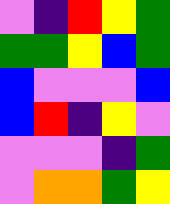[["violet", "indigo", "red", "yellow", "green"], ["green", "green", "yellow", "blue", "green"], ["blue", "violet", "violet", "violet", "blue"], ["blue", "red", "indigo", "yellow", "violet"], ["violet", "violet", "violet", "indigo", "green"], ["violet", "orange", "orange", "green", "yellow"]]